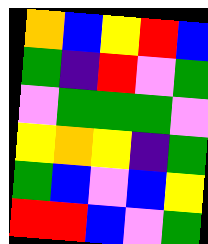[["orange", "blue", "yellow", "red", "blue"], ["green", "indigo", "red", "violet", "green"], ["violet", "green", "green", "green", "violet"], ["yellow", "orange", "yellow", "indigo", "green"], ["green", "blue", "violet", "blue", "yellow"], ["red", "red", "blue", "violet", "green"]]